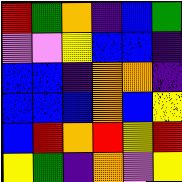[["red", "green", "orange", "indigo", "blue", "green"], ["violet", "violet", "yellow", "blue", "blue", "indigo"], ["blue", "blue", "indigo", "orange", "orange", "indigo"], ["blue", "blue", "blue", "orange", "blue", "yellow"], ["blue", "red", "orange", "red", "yellow", "red"], ["yellow", "green", "indigo", "orange", "violet", "yellow"]]